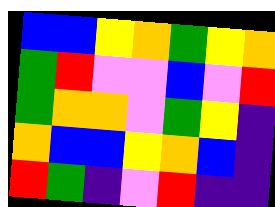[["blue", "blue", "yellow", "orange", "green", "yellow", "orange"], ["green", "red", "violet", "violet", "blue", "violet", "red"], ["green", "orange", "orange", "violet", "green", "yellow", "indigo"], ["orange", "blue", "blue", "yellow", "orange", "blue", "indigo"], ["red", "green", "indigo", "violet", "red", "indigo", "indigo"]]